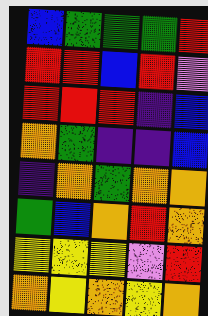[["blue", "green", "green", "green", "red"], ["red", "red", "blue", "red", "violet"], ["red", "red", "red", "indigo", "blue"], ["orange", "green", "indigo", "indigo", "blue"], ["indigo", "orange", "green", "orange", "orange"], ["green", "blue", "orange", "red", "orange"], ["yellow", "yellow", "yellow", "violet", "red"], ["orange", "yellow", "orange", "yellow", "orange"]]